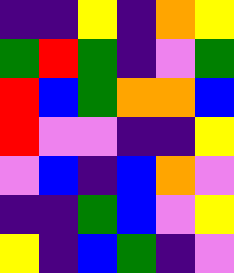[["indigo", "indigo", "yellow", "indigo", "orange", "yellow"], ["green", "red", "green", "indigo", "violet", "green"], ["red", "blue", "green", "orange", "orange", "blue"], ["red", "violet", "violet", "indigo", "indigo", "yellow"], ["violet", "blue", "indigo", "blue", "orange", "violet"], ["indigo", "indigo", "green", "blue", "violet", "yellow"], ["yellow", "indigo", "blue", "green", "indigo", "violet"]]